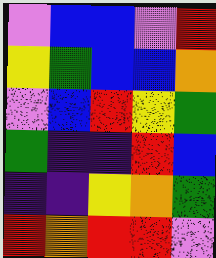[["violet", "blue", "blue", "violet", "red"], ["yellow", "green", "blue", "blue", "orange"], ["violet", "blue", "red", "yellow", "green"], ["green", "indigo", "indigo", "red", "blue"], ["indigo", "indigo", "yellow", "orange", "green"], ["red", "orange", "red", "red", "violet"]]